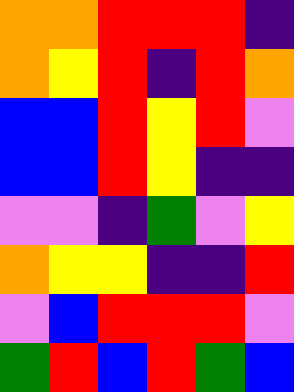[["orange", "orange", "red", "red", "red", "indigo"], ["orange", "yellow", "red", "indigo", "red", "orange"], ["blue", "blue", "red", "yellow", "red", "violet"], ["blue", "blue", "red", "yellow", "indigo", "indigo"], ["violet", "violet", "indigo", "green", "violet", "yellow"], ["orange", "yellow", "yellow", "indigo", "indigo", "red"], ["violet", "blue", "red", "red", "red", "violet"], ["green", "red", "blue", "red", "green", "blue"]]